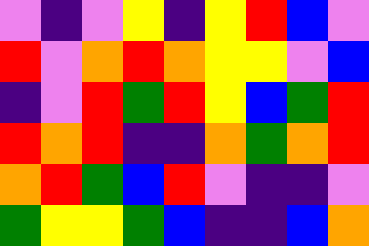[["violet", "indigo", "violet", "yellow", "indigo", "yellow", "red", "blue", "violet"], ["red", "violet", "orange", "red", "orange", "yellow", "yellow", "violet", "blue"], ["indigo", "violet", "red", "green", "red", "yellow", "blue", "green", "red"], ["red", "orange", "red", "indigo", "indigo", "orange", "green", "orange", "red"], ["orange", "red", "green", "blue", "red", "violet", "indigo", "indigo", "violet"], ["green", "yellow", "yellow", "green", "blue", "indigo", "indigo", "blue", "orange"]]